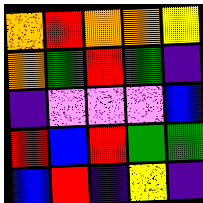[["orange", "red", "orange", "orange", "yellow"], ["orange", "green", "red", "green", "indigo"], ["indigo", "violet", "violet", "violet", "blue"], ["red", "blue", "red", "green", "green"], ["blue", "red", "indigo", "yellow", "indigo"]]